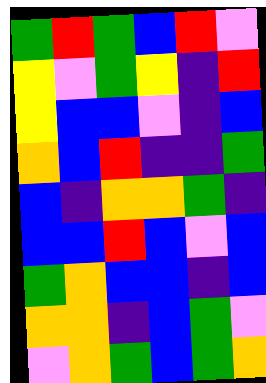[["green", "red", "green", "blue", "red", "violet"], ["yellow", "violet", "green", "yellow", "indigo", "red"], ["yellow", "blue", "blue", "violet", "indigo", "blue"], ["orange", "blue", "red", "indigo", "indigo", "green"], ["blue", "indigo", "orange", "orange", "green", "indigo"], ["blue", "blue", "red", "blue", "violet", "blue"], ["green", "orange", "blue", "blue", "indigo", "blue"], ["orange", "orange", "indigo", "blue", "green", "violet"], ["violet", "orange", "green", "blue", "green", "orange"]]